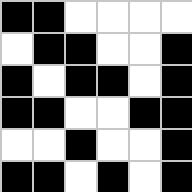[["black", "black", "white", "white", "white", "white"], ["white", "black", "black", "white", "white", "black"], ["black", "white", "black", "black", "white", "black"], ["black", "black", "white", "white", "black", "black"], ["white", "white", "black", "white", "white", "black"], ["black", "black", "white", "black", "white", "black"]]